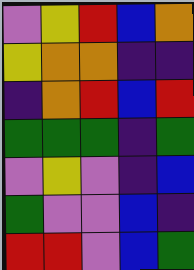[["violet", "yellow", "red", "blue", "orange"], ["yellow", "orange", "orange", "indigo", "indigo"], ["indigo", "orange", "red", "blue", "red"], ["green", "green", "green", "indigo", "green"], ["violet", "yellow", "violet", "indigo", "blue"], ["green", "violet", "violet", "blue", "indigo"], ["red", "red", "violet", "blue", "green"]]